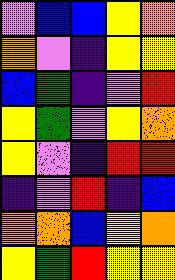[["violet", "blue", "blue", "yellow", "orange"], ["orange", "violet", "indigo", "yellow", "yellow"], ["blue", "green", "indigo", "violet", "red"], ["yellow", "green", "violet", "yellow", "orange"], ["yellow", "violet", "indigo", "red", "red"], ["indigo", "violet", "red", "indigo", "blue"], ["orange", "orange", "blue", "yellow", "orange"], ["yellow", "green", "red", "yellow", "yellow"]]